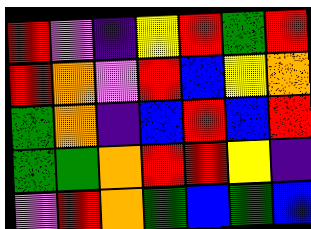[["red", "violet", "indigo", "yellow", "red", "green", "red"], ["red", "orange", "violet", "red", "blue", "yellow", "orange"], ["green", "orange", "indigo", "blue", "red", "blue", "red"], ["green", "green", "orange", "red", "red", "yellow", "indigo"], ["violet", "red", "orange", "green", "blue", "green", "blue"]]